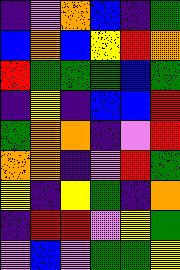[["indigo", "violet", "orange", "blue", "indigo", "green"], ["blue", "orange", "blue", "yellow", "red", "orange"], ["red", "green", "green", "green", "blue", "green"], ["indigo", "yellow", "indigo", "blue", "blue", "red"], ["green", "orange", "orange", "indigo", "violet", "red"], ["orange", "orange", "indigo", "violet", "red", "green"], ["yellow", "indigo", "yellow", "green", "indigo", "orange"], ["indigo", "red", "red", "violet", "yellow", "green"], ["violet", "blue", "violet", "green", "green", "yellow"]]